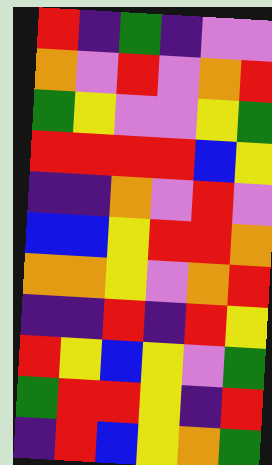[["red", "indigo", "green", "indigo", "violet", "violet"], ["orange", "violet", "red", "violet", "orange", "red"], ["green", "yellow", "violet", "violet", "yellow", "green"], ["red", "red", "red", "red", "blue", "yellow"], ["indigo", "indigo", "orange", "violet", "red", "violet"], ["blue", "blue", "yellow", "red", "red", "orange"], ["orange", "orange", "yellow", "violet", "orange", "red"], ["indigo", "indigo", "red", "indigo", "red", "yellow"], ["red", "yellow", "blue", "yellow", "violet", "green"], ["green", "red", "red", "yellow", "indigo", "red"], ["indigo", "red", "blue", "yellow", "orange", "green"]]